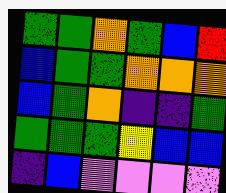[["green", "green", "orange", "green", "blue", "red"], ["blue", "green", "green", "orange", "orange", "orange"], ["blue", "green", "orange", "indigo", "indigo", "green"], ["green", "green", "green", "yellow", "blue", "blue"], ["indigo", "blue", "violet", "violet", "violet", "violet"]]